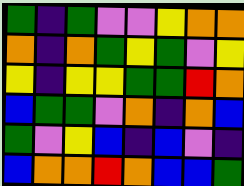[["green", "indigo", "green", "violet", "violet", "yellow", "orange", "orange"], ["orange", "indigo", "orange", "green", "yellow", "green", "violet", "yellow"], ["yellow", "indigo", "yellow", "yellow", "green", "green", "red", "orange"], ["blue", "green", "green", "violet", "orange", "indigo", "orange", "blue"], ["green", "violet", "yellow", "blue", "indigo", "blue", "violet", "indigo"], ["blue", "orange", "orange", "red", "orange", "blue", "blue", "green"]]